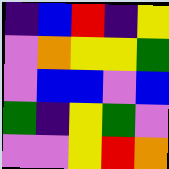[["indigo", "blue", "red", "indigo", "yellow"], ["violet", "orange", "yellow", "yellow", "green"], ["violet", "blue", "blue", "violet", "blue"], ["green", "indigo", "yellow", "green", "violet"], ["violet", "violet", "yellow", "red", "orange"]]